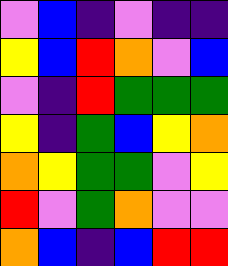[["violet", "blue", "indigo", "violet", "indigo", "indigo"], ["yellow", "blue", "red", "orange", "violet", "blue"], ["violet", "indigo", "red", "green", "green", "green"], ["yellow", "indigo", "green", "blue", "yellow", "orange"], ["orange", "yellow", "green", "green", "violet", "yellow"], ["red", "violet", "green", "orange", "violet", "violet"], ["orange", "blue", "indigo", "blue", "red", "red"]]